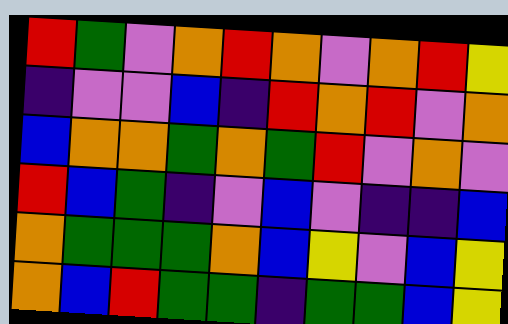[["red", "green", "violet", "orange", "red", "orange", "violet", "orange", "red", "yellow"], ["indigo", "violet", "violet", "blue", "indigo", "red", "orange", "red", "violet", "orange"], ["blue", "orange", "orange", "green", "orange", "green", "red", "violet", "orange", "violet"], ["red", "blue", "green", "indigo", "violet", "blue", "violet", "indigo", "indigo", "blue"], ["orange", "green", "green", "green", "orange", "blue", "yellow", "violet", "blue", "yellow"], ["orange", "blue", "red", "green", "green", "indigo", "green", "green", "blue", "yellow"]]